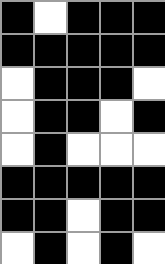[["black", "white", "black", "black", "black"], ["black", "black", "black", "black", "black"], ["white", "black", "black", "black", "white"], ["white", "black", "black", "white", "black"], ["white", "black", "white", "white", "white"], ["black", "black", "black", "black", "black"], ["black", "black", "white", "black", "black"], ["white", "black", "white", "black", "white"]]